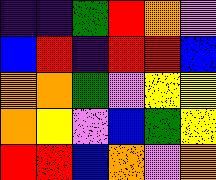[["indigo", "indigo", "green", "red", "orange", "violet"], ["blue", "red", "indigo", "red", "red", "blue"], ["orange", "orange", "green", "violet", "yellow", "yellow"], ["orange", "yellow", "violet", "blue", "green", "yellow"], ["red", "red", "blue", "orange", "violet", "orange"]]